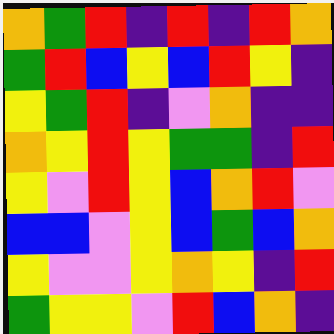[["orange", "green", "red", "indigo", "red", "indigo", "red", "orange"], ["green", "red", "blue", "yellow", "blue", "red", "yellow", "indigo"], ["yellow", "green", "red", "indigo", "violet", "orange", "indigo", "indigo"], ["orange", "yellow", "red", "yellow", "green", "green", "indigo", "red"], ["yellow", "violet", "red", "yellow", "blue", "orange", "red", "violet"], ["blue", "blue", "violet", "yellow", "blue", "green", "blue", "orange"], ["yellow", "violet", "violet", "yellow", "orange", "yellow", "indigo", "red"], ["green", "yellow", "yellow", "violet", "red", "blue", "orange", "indigo"]]